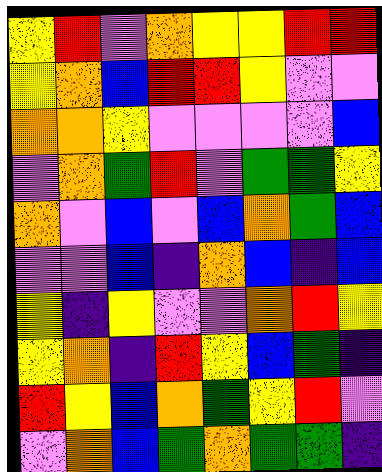[["yellow", "red", "violet", "orange", "yellow", "yellow", "red", "red"], ["yellow", "orange", "blue", "red", "red", "yellow", "violet", "violet"], ["orange", "orange", "yellow", "violet", "violet", "violet", "violet", "blue"], ["violet", "orange", "green", "red", "violet", "green", "green", "yellow"], ["orange", "violet", "blue", "violet", "blue", "orange", "green", "blue"], ["violet", "violet", "blue", "indigo", "orange", "blue", "indigo", "blue"], ["yellow", "indigo", "yellow", "violet", "violet", "orange", "red", "yellow"], ["yellow", "orange", "indigo", "red", "yellow", "blue", "green", "indigo"], ["red", "yellow", "blue", "orange", "green", "yellow", "red", "violet"], ["violet", "orange", "blue", "green", "orange", "green", "green", "indigo"]]